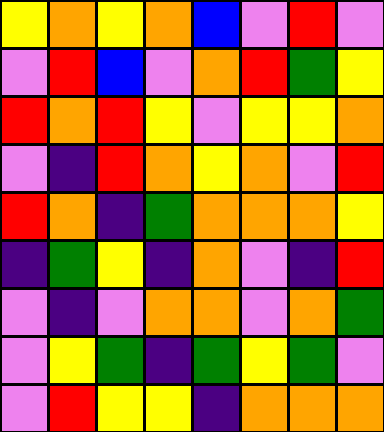[["yellow", "orange", "yellow", "orange", "blue", "violet", "red", "violet"], ["violet", "red", "blue", "violet", "orange", "red", "green", "yellow"], ["red", "orange", "red", "yellow", "violet", "yellow", "yellow", "orange"], ["violet", "indigo", "red", "orange", "yellow", "orange", "violet", "red"], ["red", "orange", "indigo", "green", "orange", "orange", "orange", "yellow"], ["indigo", "green", "yellow", "indigo", "orange", "violet", "indigo", "red"], ["violet", "indigo", "violet", "orange", "orange", "violet", "orange", "green"], ["violet", "yellow", "green", "indigo", "green", "yellow", "green", "violet"], ["violet", "red", "yellow", "yellow", "indigo", "orange", "orange", "orange"]]